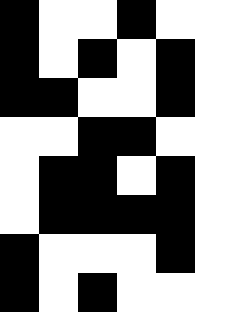[["black", "white", "white", "black", "white", "white"], ["black", "white", "black", "white", "black", "white"], ["black", "black", "white", "white", "black", "white"], ["white", "white", "black", "black", "white", "white"], ["white", "black", "black", "white", "black", "white"], ["white", "black", "black", "black", "black", "white"], ["black", "white", "white", "white", "black", "white"], ["black", "white", "black", "white", "white", "white"]]